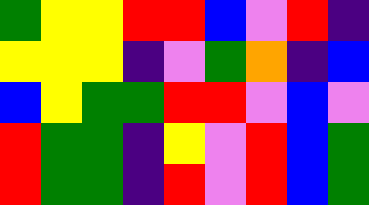[["green", "yellow", "yellow", "red", "red", "blue", "violet", "red", "indigo"], ["yellow", "yellow", "yellow", "indigo", "violet", "green", "orange", "indigo", "blue"], ["blue", "yellow", "green", "green", "red", "red", "violet", "blue", "violet"], ["red", "green", "green", "indigo", "yellow", "violet", "red", "blue", "green"], ["red", "green", "green", "indigo", "red", "violet", "red", "blue", "green"]]